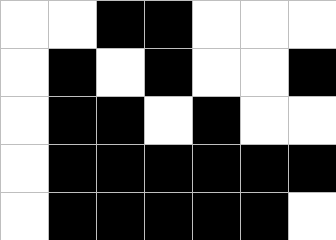[["white", "white", "black", "black", "white", "white", "white"], ["white", "black", "white", "black", "white", "white", "black"], ["white", "black", "black", "white", "black", "white", "white"], ["white", "black", "black", "black", "black", "black", "black"], ["white", "black", "black", "black", "black", "black", "white"]]